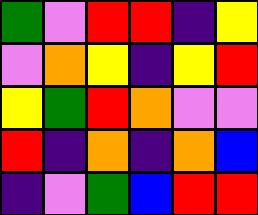[["green", "violet", "red", "red", "indigo", "yellow"], ["violet", "orange", "yellow", "indigo", "yellow", "red"], ["yellow", "green", "red", "orange", "violet", "violet"], ["red", "indigo", "orange", "indigo", "orange", "blue"], ["indigo", "violet", "green", "blue", "red", "red"]]